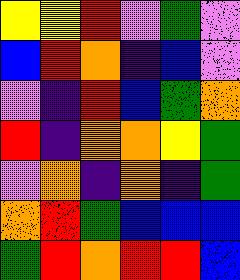[["yellow", "yellow", "red", "violet", "green", "violet"], ["blue", "red", "orange", "indigo", "blue", "violet"], ["violet", "indigo", "red", "blue", "green", "orange"], ["red", "indigo", "orange", "orange", "yellow", "green"], ["violet", "orange", "indigo", "orange", "indigo", "green"], ["orange", "red", "green", "blue", "blue", "blue"], ["green", "red", "orange", "red", "red", "blue"]]